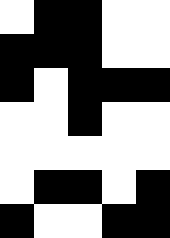[["white", "black", "black", "white", "white"], ["black", "black", "black", "white", "white"], ["black", "white", "black", "black", "black"], ["white", "white", "black", "white", "white"], ["white", "white", "white", "white", "white"], ["white", "black", "black", "white", "black"], ["black", "white", "white", "black", "black"]]